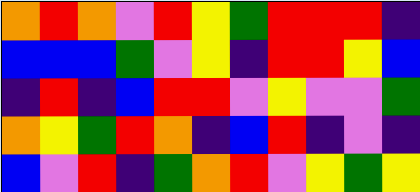[["orange", "red", "orange", "violet", "red", "yellow", "green", "red", "red", "red", "indigo"], ["blue", "blue", "blue", "green", "violet", "yellow", "indigo", "red", "red", "yellow", "blue"], ["indigo", "red", "indigo", "blue", "red", "red", "violet", "yellow", "violet", "violet", "green"], ["orange", "yellow", "green", "red", "orange", "indigo", "blue", "red", "indigo", "violet", "indigo"], ["blue", "violet", "red", "indigo", "green", "orange", "red", "violet", "yellow", "green", "yellow"]]